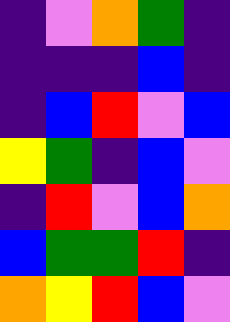[["indigo", "violet", "orange", "green", "indigo"], ["indigo", "indigo", "indigo", "blue", "indigo"], ["indigo", "blue", "red", "violet", "blue"], ["yellow", "green", "indigo", "blue", "violet"], ["indigo", "red", "violet", "blue", "orange"], ["blue", "green", "green", "red", "indigo"], ["orange", "yellow", "red", "blue", "violet"]]